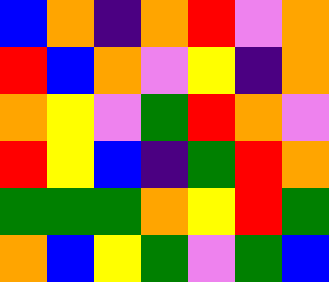[["blue", "orange", "indigo", "orange", "red", "violet", "orange"], ["red", "blue", "orange", "violet", "yellow", "indigo", "orange"], ["orange", "yellow", "violet", "green", "red", "orange", "violet"], ["red", "yellow", "blue", "indigo", "green", "red", "orange"], ["green", "green", "green", "orange", "yellow", "red", "green"], ["orange", "blue", "yellow", "green", "violet", "green", "blue"]]